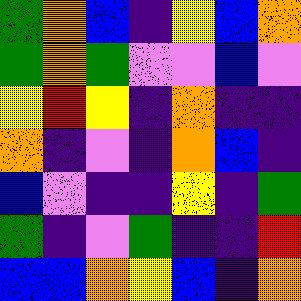[["green", "orange", "blue", "indigo", "yellow", "blue", "orange"], ["green", "orange", "green", "violet", "violet", "blue", "violet"], ["yellow", "red", "yellow", "indigo", "orange", "indigo", "indigo"], ["orange", "indigo", "violet", "indigo", "orange", "blue", "indigo"], ["blue", "violet", "indigo", "indigo", "yellow", "indigo", "green"], ["green", "indigo", "violet", "green", "indigo", "indigo", "red"], ["blue", "blue", "orange", "yellow", "blue", "indigo", "orange"]]